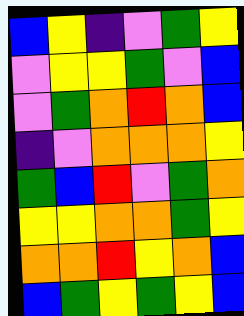[["blue", "yellow", "indigo", "violet", "green", "yellow"], ["violet", "yellow", "yellow", "green", "violet", "blue"], ["violet", "green", "orange", "red", "orange", "blue"], ["indigo", "violet", "orange", "orange", "orange", "yellow"], ["green", "blue", "red", "violet", "green", "orange"], ["yellow", "yellow", "orange", "orange", "green", "yellow"], ["orange", "orange", "red", "yellow", "orange", "blue"], ["blue", "green", "yellow", "green", "yellow", "blue"]]